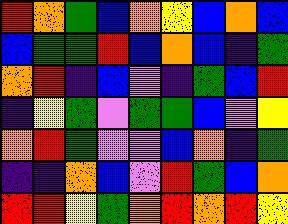[["red", "orange", "green", "blue", "orange", "yellow", "blue", "orange", "blue"], ["blue", "green", "green", "red", "blue", "orange", "blue", "indigo", "green"], ["orange", "red", "indigo", "blue", "violet", "indigo", "green", "blue", "red"], ["indigo", "yellow", "green", "violet", "green", "green", "blue", "violet", "yellow"], ["orange", "red", "green", "violet", "violet", "blue", "orange", "indigo", "green"], ["indigo", "indigo", "orange", "blue", "violet", "red", "green", "blue", "orange"], ["red", "red", "yellow", "green", "orange", "red", "orange", "red", "yellow"]]